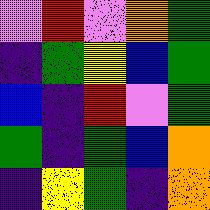[["violet", "red", "violet", "orange", "green"], ["indigo", "green", "yellow", "blue", "green"], ["blue", "indigo", "red", "violet", "green"], ["green", "indigo", "green", "blue", "orange"], ["indigo", "yellow", "green", "indigo", "orange"]]